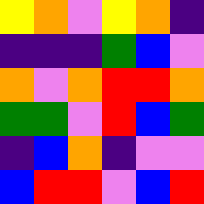[["yellow", "orange", "violet", "yellow", "orange", "indigo"], ["indigo", "indigo", "indigo", "green", "blue", "violet"], ["orange", "violet", "orange", "red", "red", "orange"], ["green", "green", "violet", "red", "blue", "green"], ["indigo", "blue", "orange", "indigo", "violet", "violet"], ["blue", "red", "red", "violet", "blue", "red"]]